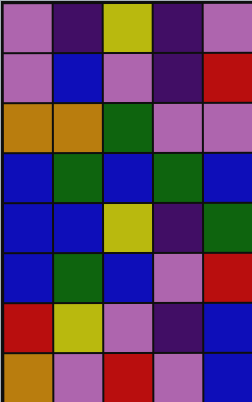[["violet", "indigo", "yellow", "indigo", "violet"], ["violet", "blue", "violet", "indigo", "red"], ["orange", "orange", "green", "violet", "violet"], ["blue", "green", "blue", "green", "blue"], ["blue", "blue", "yellow", "indigo", "green"], ["blue", "green", "blue", "violet", "red"], ["red", "yellow", "violet", "indigo", "blue"], ["orange", "violet", "red", "violet", "blue"]]